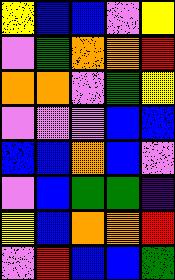[["yellow", "blue", "blue", "violet", "yellow"], ["violet", "green", "orange", "orange", "red"], ["orange", "orange", "violet", "green", "yellow"], ["violet", "violet", "violet", "blue", "blue"], ["blue", "blue", "orange", "blue", "violet"], ["violet", "blue", "green", "green", "indigo"], ["yellow", "blue", "orange", "orange", "red"], ["violet", "red", "blue", "blue", "green"]]